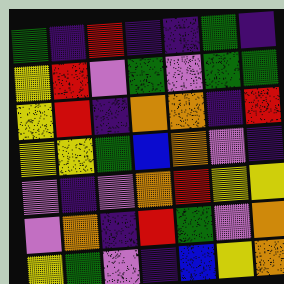[["green", "indigo", "red", "indigo", "indigo", "green", "indigo"], ["yellow", "red", "violet", "green", "violet", "green", "green"], ["yellow", "red", "indigo", "orange", "orange", "indigo", "red"], ["yellow", "yellow", "green", "blue", "orange", "violet", "indigo"], ["violet", "indigo", "violet", "orange", "red", "yellow", "yellow"], ["violet", "orange", "indigo", "red", "green", "violet", "orange"], ["yellow", "green", "violet", "indigo", "blue", "yellow", "orange"]]